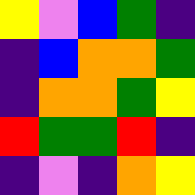[["yellow", "violet", "blue", "green", "indigo"], ["indigo", "blue", "orange", "orange", "green"], ["indigo", "orange", "orange", "green", "yellow"], ["red", "green", "green", "red", "indigo"], ["indigo", "violet", "indigo", "orange", "yellow"]]